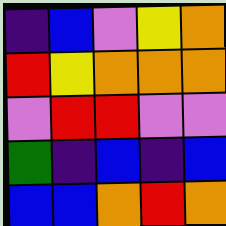[["indigo", "blue", "violet", "yellow", "orange"], ["red", "yellow", "orange", "orange", "orange"], ["violet", "red", "red", "violet", "violet"], ["green", "indigo", "blue", "indigo", "blue"], ["blue", "blue", "orange", "red", "orange"]]